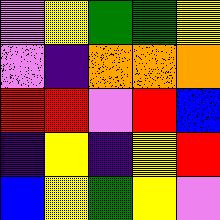[["violet", "yellow", "green", "green", "yellow"], ["violet", "indigo", "orange", "orange", "orange"], ["red", "red", "violet", "red", "blue"], ["indigo", "yellow", "indigo", "yellow", "red"], ["blue", "yellow", "green", "yellow", "violet"]]